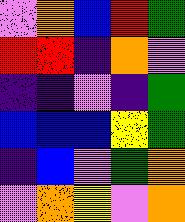[["violet", "orange", "blue", "red", "green"], ["red", "red", "indigo", "orange", "violet"], ["indigo", "indigo", "violet", "indigo", "green"], ["blue", "blue", "blue", "yellow", "green"], ["indigo", "blue", "violet", "green", "orange"], ["violet", "orange", "yellow", "violet", "orange"]]